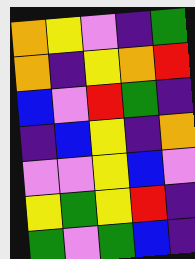[["orange", "yellow", "violet", "indigo", "green"], ["orange", "indigo", "yellow", "orange", "red"], ["blue", "violet", "red", "green", "indigo"], ["indigo", "blue", "yellow", "indigo", "orange"], ["violet", "violet", "yellow", "blue", "violet"], ["yellow", "green", "yellow", "red", "indigo"], ["green", "violet", "green", "blue", "indigo"]]